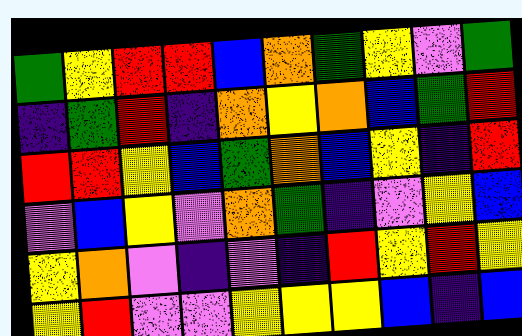[["green", "yellow", "red", "red", "blue", "orange", "green", "yellow", "violet", "green"], ["indigo", "green", "red", "indigo", "orange", "yellow", "orange", "blue", "green", "red"], ["red", "red", "yellow", "blue", "green", "orange", "blue", "yellow", "indigo", "red"], ["violet", "blue", "yellow", "violet", "orange", "green", "indigo", "violet", "yellow", "blue"], ["yellow", "orange", "violet", "indigo", "violet", "indigo", "red", "yellow", "red", "yellow"], ["yellow", "red", "violet", "violet", "yellow", "yellow", "yellow", "blue", "indigo", "blue"]]